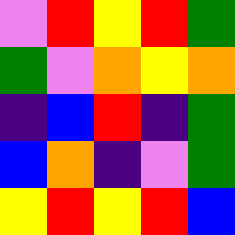[["violet", "red", "yellow", "red", "green"], ["green", "violet", "orange", "yellow", "orange"], ["indigo", "blue", "red", "indigo", "green"], ["blue", "orange", "indigo", "violet", "green"], ["yellow", "red", "yellow", "red", "blue"]]